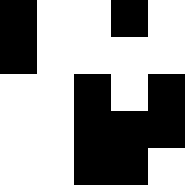[["black", "white", "white", "black", "white"], ["black", "white", "white", "white", "white"], ["white", "white", "black", "white", "black"], ["white", "white", "black", "black", "black"], ["white", "white", "black", "black", "white"]]